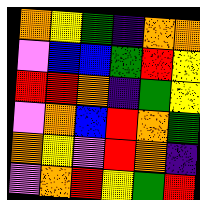[["orange", "yellow", "green", "indigo", "orange", "orange"], ["violet", "blue", "blue", "green", "red", "yellow"], ["red", "red", "orange", "indigo", "green", "yellow"], ["violet", "orange", "blue", "red", "orange", "green"], ["orange", "yellow", "violet", "red", "orange", "indigo"], ["violet", "orange", "red", "yellow", "green", "red"]]